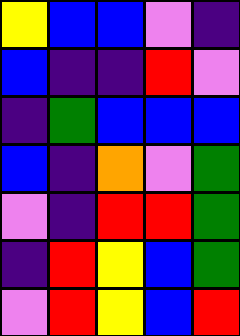[["yellow", "blue", "blue", "violet", "indigo"], ["blue", "indigo", "indigo", "red", "violet"], ["indigo", "green", "blue", "blue", "blue"], ["blue", "indigo", "orange", "violet", "green"], ["violet", "indigo", "red", "red", "green"], ["indigo", "red", "yellow", "blue", "green"], ["violet", "red", "yellow", "blue", "red"]]